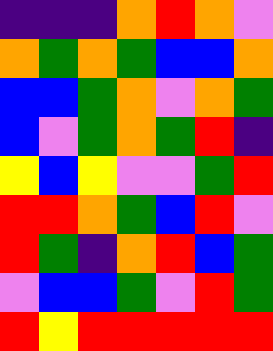[["indigo", "indigo", "indigo", "orange", "red", "orange", "violet"], ["orange", "green", "orange", "green", "blue", "blue", "orange"], ["blue", "blue", "green", "orange", "violet", "orange", "green"], ["blue", "violet", "green", "orange", "green", "red", "indigo"], ["yellow", "blue", "yellow", "violet", "violet", "green", "red"], ["red", "red", "orange", "green", "blue", "red", "violet"], ["red", "green", "indigo", "orange", "red", "blue", "green"], ["violet", "blue", "blue", "green", "violet", "red", "green"], ["red", "yellow", "red", "red", "red", "red", "red"]]